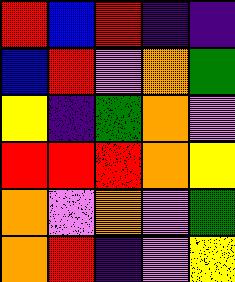[["red", "blue", "red", "indigo", "indigo"], ["blue", "red", "violet", "orange", "green"], ["yellow", "indigo", "green", "orange", "violet"], ["red", "red", "red", "orange", "yellow"], ["orange", "violet", "orange", "violet", "green"], ["orange", "red", "indigo", "violet", "yellow"]]